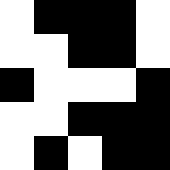[["white", "black", "black", "black", "white"], ["white", "white", "black", "black", "white"], ["black", "white", "white", "white", "black"], ["white", "white", "black", "black", "black"], ["white", "black", "white", "black", "black"]]